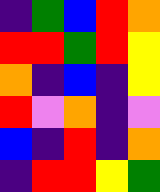[["indigo", "green", "blue", "red", "orange"], ["red", "red", "green", "red", "yellow"], ["orange", "indigo", "blue", "indigo", "yellow"], ["red", "violet", "orange", "indigo", "violet"], ["blue", "indigo", "red", "indigo", "orange"], ["indigo", "red", "red", "yellow", "green"]]